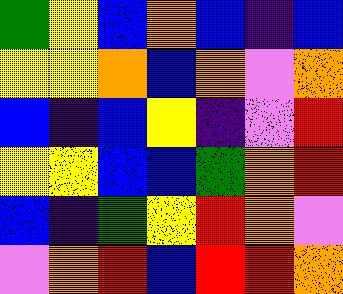[["green", "yellow", "blue", "orange", "blue", "indigo", "blue"], ["yellow", "yellow", "orange", "blue", "orange", "violet", "orange"], ["blue", "indigo", "blue", "yellow", "indigo", "violet", "red"], ["yellow", "yellow", "blue", "blue", "green", "orange", "red"], ["blue", "indigo", "green", "yellow", "red", "orange", "violet"], ["violet", "orange", "red", "blue", "red", "red", "orange"]]